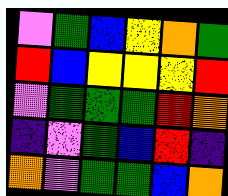[["violet", "green", "blue", "yellow", "orange", "green"], ["red", "blue", "yellow", "yellow", "yellow", "red"], ["violet", "green", "green", "green", "red", "orange"], ["indigo", "violet", "green", "blue", "red", "indigo"], ["orange", "violet", "green", "green", "blue", "orange"]]